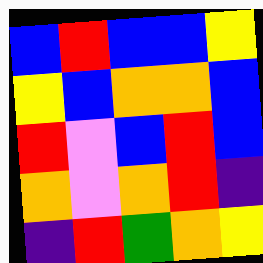[["blue", "red", "blue", "blue", "yellow"], ["yellow", "blue", "orange", "orange", "blue"], ["red", "violet", "blue", "red", "blue"], ["orange", "violet", "orange", "red", "indigo"], ["indigo", "red", "green", "orange", "yellow"]]